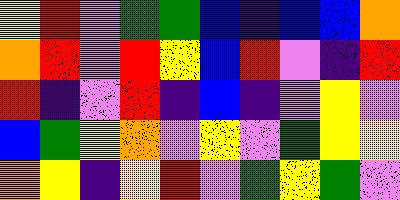[["yellow", "red", "violet", "green", "green", "blue", "indigo", "blue", "blue", "orange"], ["orange", "red", "violet", "red", "yellow", "blue", "red", "violet", "indigo", "red"], ["red", "indigo", "violet", "red", "indigo", "blue", "indigo", "violet", "yellow", "violet"], ["blue", "green", "yellow", "orange", "violet", "yellow", "violet", "green", "yellow", "yellow"], ["orange", "yellow", "indigo", "yellow", "red", "violet", "green", "yellow", "green", "violet"]]